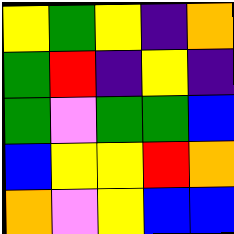[["yellow", "green", "yellow", "indigo", "orange"], ["green", "red", "indigo", "yellow", "indigo"], ["green", "violet", "green", "green", "blue"], ["blue", "yellow", "yellow", "red", "orange"], ["orange", "violet", "yellow", "blue", "blue"]]